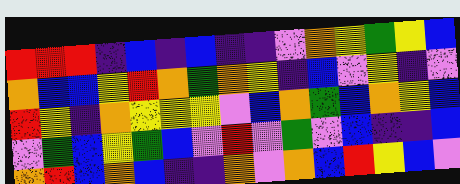[["red", "red", "red", "indigo", "blue", "indigo", "blue", "indigo", "indigo", "violet", "orange", "yellow", "green", "yellow", "blue"], ["orange", "blue", "blue", "yellow", "red", "orange", "green", "orange", "yellow", "indigo", "blue", "violet", "yellow", "indigo", "violet"], ["red", "yellow", "indigo", "orange", "yellow", "yellow", "yellow", "violet", "blue", "orange", "green", "blue", "orange", "yellow", "blue"], ["violet", "green", "blue", "yellow", "green", "blue", "violet", "red", "violet", "green", "violet", "blue", "indigo", "indigo", "blue"], ["orange", "red", "blue", "orange", "blue", "indigo", "indigo", "orange", "violet", "orange", "blue", "red", "yellow", "blue", "violet"]]